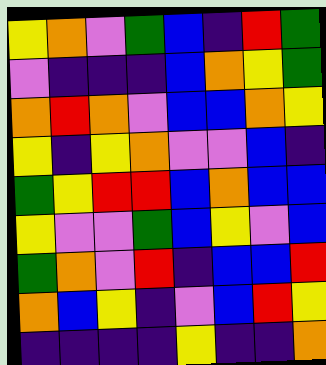[["yellow", "orange", "violet", "green", "blue", "indigo", "red", "green"], ["violet", "indigo", "indigo", "indigo", "blue", "orange", "yellow", "green"], ["orange", "red", "orange", "violet", "blue", "blue", "orange", "yellow"], ["yellow", "indigo", "yellow", "orange", "violet", "violet", "blue", "indigo"], ["green", "yellow", "red", "red", "blue", "orange", "blue", "blue"], ["yellow", "violet", "violet", "green", "blue", "yellow", "violet", "blue"], ["green", "orange", "violet", "red", "indigo", "blue", "blue", "red"], ["orange", "blue", "yellow", "indigo", "violet", "blue", "red", "yellow"], ["indigo", "indigo", "indigo", "indigo", "yellow", "indigo", "indigo", "orange"]]